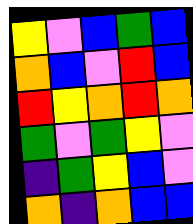[["yellow", "violet", "blue", "green", "blue"], ["orange", "blue", "violet", "red", "blue"], ["red", "yellow", "orange", "red", "orange"], ["green", "violet", "green", "yellow", "violet"], ["indigo", "green", "yellow", "blue", "violet"], ["orange", "indigo", "orange", "blue", "blue"]]